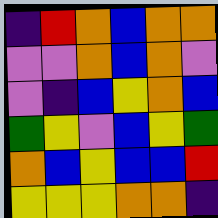[["indigo", "red", "orange", "blue", "orange", "orange"], ["violet", "violet", "orange", "blue", "orange", "violet"], ["violet", "indigo", "blue", "yellow", "orange", "blue"], ["green", "yellow", "violet", "blue", "yellow", "green"], ["orange", "blue", "yellow", "blue", "blue", "red"], ["yellow", "yellow", "yellow", "orange", "orange", "indigo"]]